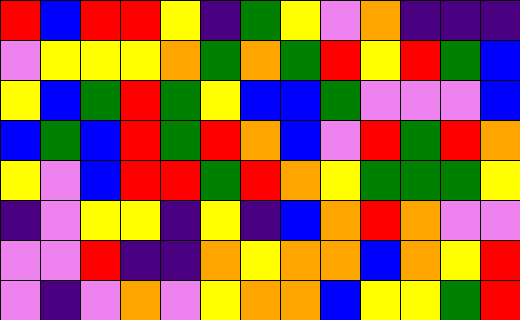[["red", "blue", "red", "red", "yellow", "indigo", "green", "yellow", "violet", "orange", "indigo", "indigo", "indigo"], ["violet", "yellow", "yellow", "yellow", "orange", "green", "orange", "green", "red", "yellow", "red", "green", "blue"], ["yellow", "blue", "green", "red", "green", "yellow", "blue", "blue", "green", "violet", "violet", "violet", "blue"], ["blue", "green", "blue", "red", "green", "red", "orange", "blue", "violet", "red", "green", "red", "orange"], ["yellow", "violet", "blue", "red", "red", "green", "red", "orange", "yellow", "green", "green", "green", "yellow"], ["indigo", "violet", "yellow", "yellow", "indigo", "yellow", "indigo", "blue", "orange", "red", "orange", "violet", "violet"], ["violet", "violet", "red", "indigo", "indigo", "orange", "yellow", "orange", "orange", "blue", "orange", "yellow", "red"], ["violet", "indigo", "violet", "orange", "violet", "yellow", "orange", "orange", "blue", "yellow", "yellow", "green", "red"]]